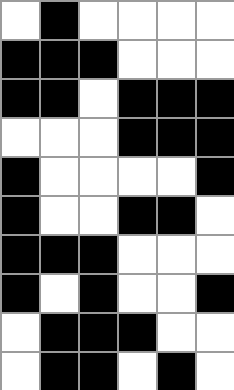[["white", "black", "white", "white", "white", "white"], ["black", "black", "black", "white", "white", "white"], ["black", "black", "white", "black", "black", "black"], ["white", "white", "white", "black", "black", "black"], ["black", "white", "white", "white", "white", "black"], ["black", "white", "white", "black", "black", "white"], ["black", "black", "black", "white", "white", "white"], ["black", "white", "black", "white", "white", "black"], ["white", "black", "black", "black", "white", "white"], ["white", "black", "black", "white", "black", "white"]]